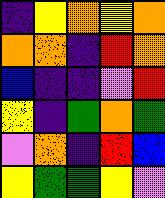[["indigo", "yellow", "orange", "yellow", "orange"], ["orange", "orange", "indigo", "red", "orange"], ["blue", "indigo", "indigo", "violet", "red"], ["yellow", "indigo", "green", "orange", "green"], ["violet", "orange", "indigo", "red", "blue"], ["yellow", "green", "green", "yellow", "violet"]]